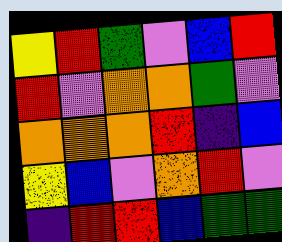[["yellow", "red", "green", "violet", "blue", "red"], ["red", "violet", "orange", "orange", "green", "violet"], ["orange", "orange", "orange", "red", "indigo", "blue"], ["yellow", "blue", "violet", "orange", "red", "violet"], ["indigo", "red", "red", "blue", "green", "green"]]